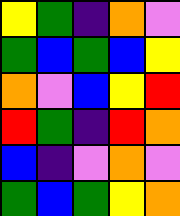[["yellow", "green", "indigo", "orange", "violet"], ["green", "blue", "green", "blue", "yellow"], ["orange", "violet", "blue", "yellow", "red"], ["red", "green", "indigo", "red", "orange"], ["blue", "indigo", "violet", "orange", "violet"], ["green", "blue", "green", "yellow", "orange"]]